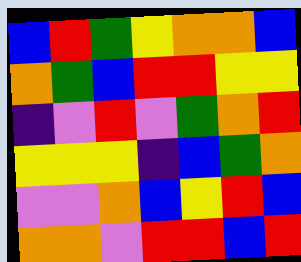[["blue", "red", "green", "yellow", "orange", "orange", "blue"], ["orange", "green", "blue", "red", "red", "yellow", "yellow"], ["indigo", "violet", "red", "violet", "green", "orange", "red"], ["yellow", "yellow", "yellow", "indigo", "blue", "green", "orange"], ["violet", "violet", "orange", "blue", "yellow", "red", "blue"], ["orange", "orange", "violet", "red", "red", "blue", "red"]]